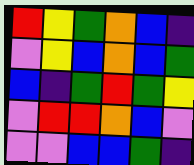[["red", "yellow", "green", "orange", "blue", "indigo"], ["violet", "yellow", "blue", "orange", "blue", "green"], ["blue", "indigo", "green", "red", "green", "yellow"], ["violet", "red", "red", "orange", "blue", "violet"], ["violet", "violet", "blue", "blue", "green", "indigo"]]